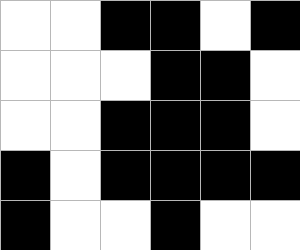[["white", "white", "black", "black", "white", "black"], ["white", "white", "white", "black", "black", "white"], ["white", "white", "black", "black", "black", "white"], ["black", "white", "black", "black", "black", "black"], ["black", "white", "white", "black", "white", "white"]]